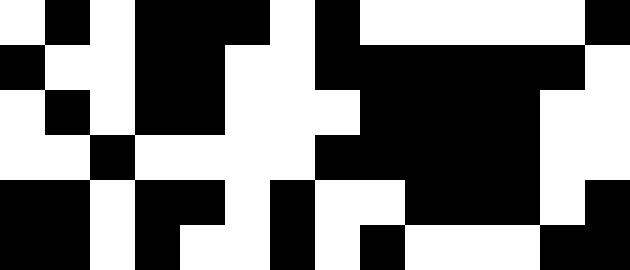[["white", "black", "white", "black", "black", "black", "white", "black", "white", "white", "white", "white", "white", "black"], ["black", "white", "white", "black", "black", "white", "white", "black", "black", "black", "black", "black", "black", "white"], ["white", "black", "white", "black", "black", "white", "white", "white", "black", "black", "black", "black", "white", "white"], ["white", "white", "black", "white", "white", "white", "white", "black", "black", "black", "black", "black", "white", "white"], ["black", "black", "white", "black", "black", "white", "black", "white", "white", "black", "black", "black", "white", "black"], ["black", "black", "white", "black", "white", "white", "black", "white", "black", "white", "white", "white", "black", "black"]]